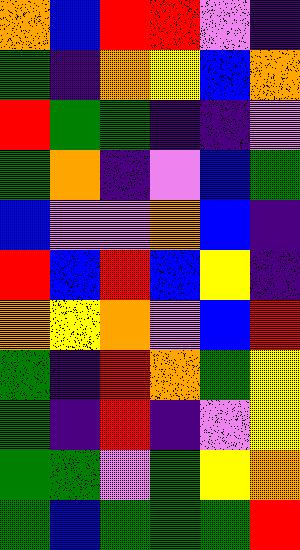[["orange", "blue", "red", "red", "violet", "indigo"], ["green", "indigo", "orange", "yellow", "blue", "orange"], ["red", "green", "green", "indigo", "indigo", "violet"], ["green", "orange", "indigo", "violet", "blue", "green"], ["blue", "violet", "violet", "orange", "blue", "indigo"], ["red", "blue", "red", "blue", "yellow", "indigo"], ["orange", "yellow", "orange", "violet", "blue", "red"], ["green", "indigo", "red", "orange", "green", "yellow"], ["green", "indigo", "red", "indigo", "violet", "yellow"], ["green", "green", "violet", "green", "yellow", "orange"], ["green", "blue", "green", "green", "green", "red"]]